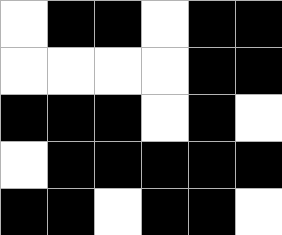[["white", "black", "black", "white", "black", "black"], ["white", "white", "white", "white", "black", "black"], ["black", "black", "black", "white", "black", "white"], ["white", "black", "black", "black", "black", "black"], ["black", "black", "white", "black", "black", "white"]]